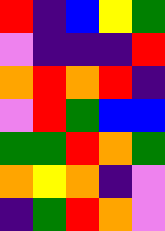[["red", "indigo", "blue", "yellow", "green"], ["violet", "indigo", "indigo", "indigo", "red"], ["orange", "red", "orange", "red", "indigo"], ["violet", "red", "green", "blue", "blue"], ["green", "green", "red", "orange", "green"], ["orange", "yellow", "orange", "indigo", "violet"], ["indigo", "green", "red", "orange", "violet"]]